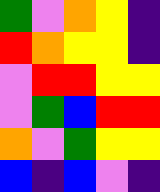[["green", "violet", "orange", "yellow", "indigo"], ["red", "orange", "yellow", "yellow", "indigo"], ["violet", "red", "red", "yellow", "yellow"], ["violet", "green", "blue", "red", "red"], ["orange", "violet", "green", "yellow", "yellow"], ["blue", "indigo", "blue", "violet", "indigo"]]